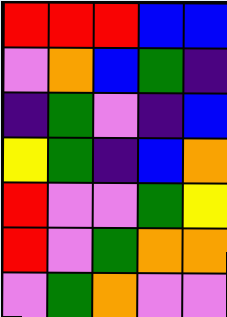[["red", "red", "red", "blue", "blue"], ["violet", "orange", "blue", "green", "indigo"], ["indigo", "green", "violet", "indigo", "blue"], ["yellow", "green", "indigo", "blue", "orange"], ["red", "violet", "violet", "green", "yellow"], ["red", "violet", "green", "orange", "orange"], ["violet", "green", "orange", "violet", "violet"]]